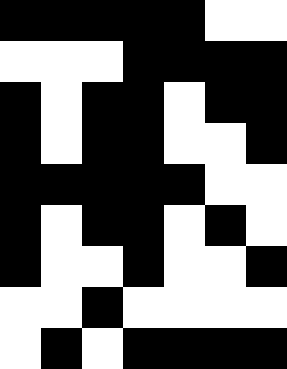[["black", "black", "black", "black", "black", "white", "white"], ["white", "white", "white", "black", "black", "black", "black"], ["black", "white", "black", "black", "white", "black", "black"], ["black", "white", "black", "black", "white", "white", "black"], ["black", "black", "black", "black", "black", "white", "white"], ["black", "white", "black", "black", "white", "black", "white"], ["black", "white", "white", "black", "white", "white", "black"], ["white", "white", "black", "white", "white", "white", "white"], ["white", "black", "white", "black", "black", "black", "black"]]